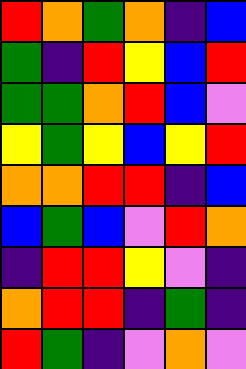[["red", "orange", "green", "orange", "indigo", "blue"], ["green", "indigo", "red", "yellow", "blue", "red"], ["green", "green", "orange", "red", "blue", "violet"], ["yellow", "green", "yellow", "blue", "yellow", "red"], ["orange", "orange", "red", "red", "indigo", "blue"], ["blue", "green", "blue", "violet", "red", "orange"], ["indigo", "red", "red", "yellow", "violet", "indigo"], ["orange", "red", "red", "indigo", "green", "indigo"], ["red", "green", "indigo", "violet", "orange", "violet"]]